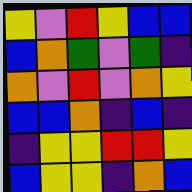[["yellow", "violet", "red", "yellow", "blue", "blue"], ["blue", "orange", "green", "violet", "green", "indigo"], ["orange", "violet", "red", "violet", "orange", "yellow"], ["blue", "blue", "orange", "indigo", "blue", "indigo"], ["indigo", "yellow", "yellow", "red", "red", "yellow"], ["blue", "yellow", "yellow", "indigo", "orange", "blue"]]